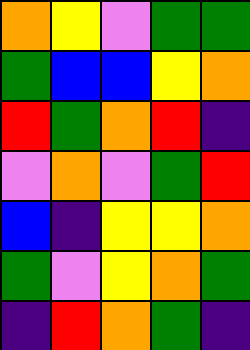[["orange", "yellow", "violet", "green", "green"], ["green", "blue", "blue", "yellow", "orange"], ["red", "green", "orange", "red", "indigo"], ["violet", "orange", "violet", "green", "red"], ["blue", "indigo", "yellow", "yellow", "orange"], ["green", "violet", "yellow", "orange", "green"], ["indigo", "red", "orange", "green", "indigo"]]